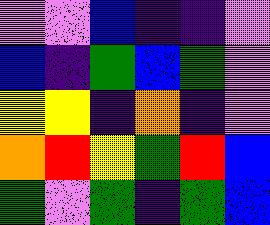[["violet", "violet", "blue", "indigo", "indigo", "violet"], ["blue", "indigo", "green", "blue", "green", "violet"], ["yellow", "yellow", "indigo", "orange", "indigo", "violet"], ["orange", "red", "yellow", "green", "red", "blue"], ["green", "violet", "green", "indigo", "green", "blue"]]